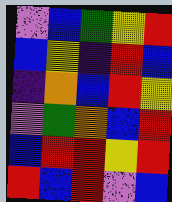[["violet", "blue", "green", "yellow", "red"], ["blue", "yellow", "indigo", "red", "blue"], ["indigo", "orange", "blue", "red", "yellow"], ["violet", "green", "orange", "blue", "red"], ["blue", "red", "red", "yellow", "red"], ["red", "blue", "red", "violet", "blue"]]